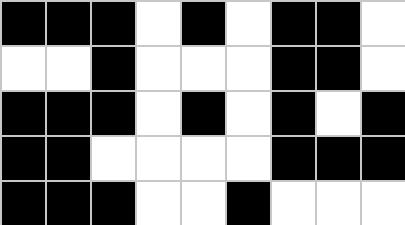[["black", "black", "black", "white", "black", "white", "black", "black", "white"], ["white", "white", "black", "white", "white", "white", "black", "black", "white"], ["black", "black", "black", "white", "black", "white", "black", "white", "black"], ["black", "black", "white", "white", "white", "white", "black", "black", "black"], ["black", "black", "black", "white", "white", "black", "white", "white", "white"]]